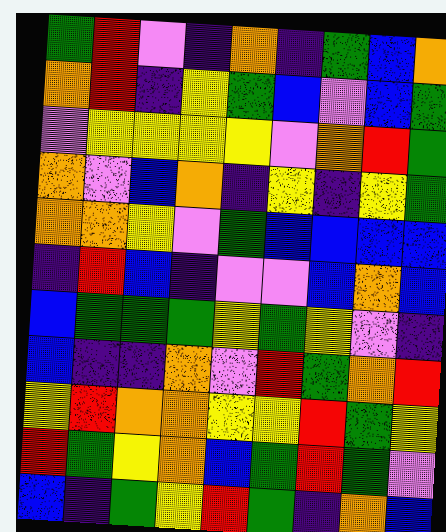[["green", "red", "violet", "indigo", "orange", "indigo", "green", "blue", "orange"], ["orange", "red", "indigo", "yellow", "green", "blue", "violet", "blue", "green"], ["violet", "yellow", "yellow", "yellow", "yellow", "violet", "orange", "red", "green"], ["orange", "violet", "blue", "orange", "indigo", "yellow", "indigo", "yellow", "green"], ["orange", "orange", "yellow", "violet", "green", "blue", "blue", "blue", "blue"], ["indigo", "red", "blue", "indigo", "violet", "violet", "blue", "orange", "blue"], ["blue", "green", "green", "green", "yellow", "green", "yellow", "violet", "indigo"], ["blue", "indigo", "indigo", "orange", "violet", "red", "green", "orange", "red"], ["yellow", "red", "orange", "orange", "yellow", "yellow", "red", "green", "yellow"], ["red", "green", "yellow", "orange", "blue", "green", "red", "green", "violet"], ["blue", "indigo", "green", "yellow", "red", "green", "indigo", "orange", "blue"]]